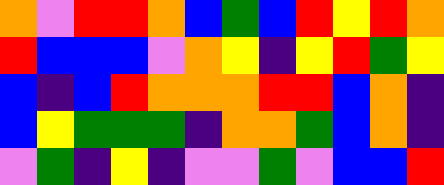[["orange", "violet", "red", "red", "orange", "blue", "green", "blue", "red", "yellow", "red", "orange"], ["red", "blue", "blue", "blue", "violet", "orange", "yellow", "indigo", "yellow", "red", "green", "yellow"], ["blue", "indigo", "blue", "red", "orange", "orange", "orange", "red", "red", "blue", "orange", "indigo"], ["blue", "yellow", "green", "green", "green", "indigo", "orange", "orange", "green", "blue", "orange", "indigo"], ["violet", "green", "indigo", "yellow", "indigo", "violet", "violet", "green", "violet", "blue", "blue", "red"]]